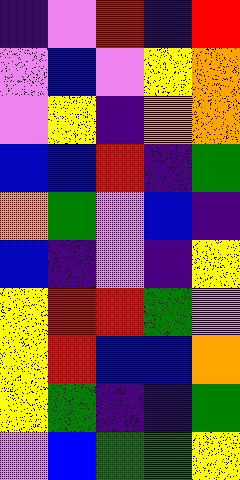[["indigo", "violet", "red", "indigo", "red"], ["violet", "blue", "violet", "yellow", "orange"], ["violet", "yellow", "indigo", "orange", "orange"], ["blue", "blue", "red", "indigo", "green"], ["orange", "green", "violet", "blue", "indigo"], ["blue", "indigo", "violet", "indigo", "yellow"], ["yellow", "red", "red", "green", "violet"], ["yellow", "red", "blue", "blue", "orange"], ["yellow", "green", "indigo", "indigo", "green"], ["violet", "blue", "green", "green", "yellow"]]